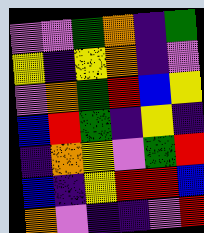[["violet", "violet", "green", "orange", "indigo", "green"], ["yellow", "indigo", "yellow", "orange", "indigo", "violet"], ["violet", "orange", "green", "red", "blue", "yellow"], ["blue", "red", "green", "indigo", "yellow", "indigo"], ["indigo", "orange", "yellow", "violet", "green", "red"], ["blue", "indigo", "yellow", "red", "red", "blue"], ["orange", "violet", "indigo", "indigo", "violet", "red"]]